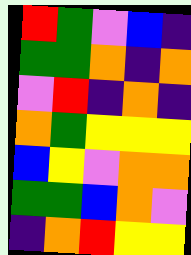[["red", "green", "violet", "blue", "indigo"], ["green", "green", "orange", "indigo", "orange"], ["violet", "red", "indigo", "orange", "indigo"], ["orange", "green", "yellow", "yellow", "yellow"], ["blue", "yellow", "violet", "orange", "orange"], ["green", "green", "blue", "orange", "violet"], ["indigo", "orange", "red", "yellow", "yellow"]]